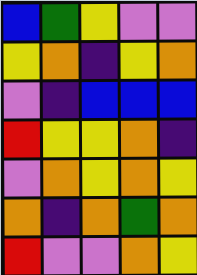[["blue", "green", "yellow", "violet", "violet"], ["yellow", "orange", "indigo", "yellow", "orange"], ["violet", "indigo", "blue", "blue", "blue"], ["red", "yellow", "yellow", "orange", "indigo"], ["violet", "orange", "yellow", "orange", "yellow"], ["orange", "indigo", "orange", "green", "orange"], ["red", "violet", "violet", "orange", "yellow"]]